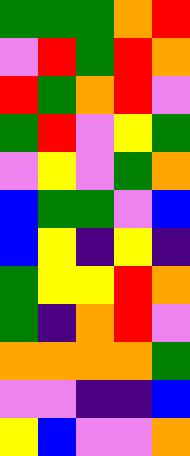[["green", "green", "green", "orange", "red"], ["violet", "red", "green", "red", "orange"], ["red", "green", "orange", "red", "violet"], ["green", "red", "violet", "yellow", "green"], ["violet", "yellow", "violet", "green", "orange"], ["blue", "green", "green", "violet", "blue"], ["blue", "yellow", "indigo", "yellow", "indigo"], ["green", "yellow", "yellow", "red", "orange"], ["green", "indigo", "orange", "red", "violet"], ["orange", "orange", "orange", "orange", "green"], ["violet", "violet", "indigo", "indigo", "blue"], ["yellow", "blue", "violet", "violet", "orange"]]